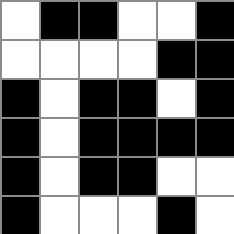[["white", "black", "black", "white", "white", "black"], ["white", "white", "white", "white", "black", "black"], ["black", "white", "black", "black", "white", "black"], ["black", "white", "black", "black", "black", "black"], ["black", "white", "black", "black", "white", "white"], ["black", "white", "white", "white", "black", "white"]]